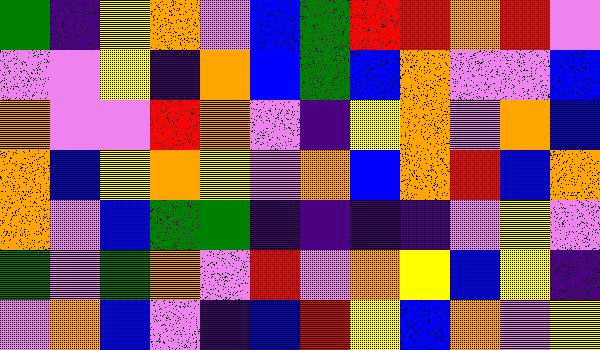[["green", "indigo", "yellow", "orange", "violet", "blue", "green", "red", "red", "orange", "red", "violet"], ["violet", "violet", "yellow", "indigo", "orange", "blue", "green", "blue", "orange", "violet", "violet", "blue"], ["orange", "violet", "violet", "red", "orange", "violet", "indigo", "yellow", "orange", "violet", "orange", "blue"], ["orange", "blue", "yellow", "orange", "yellow", "violet", "orange", "blue", "orange", "red", "blue", "orange"], ["orange", "violet", "blue", "green", "green", "indigo", "indigo", "indigo", "indigo", "violet", "yellow", "violet"], ["green", "violet", "green", "orange", "violet", "red", "violet", "orange", "yellow", "blue", "yellow", "indigo"], ["violet", "orange", "blue", "violet", "indigo", "blue", "red", "yellow", "blue", "orange", "violet", "yellow"]]